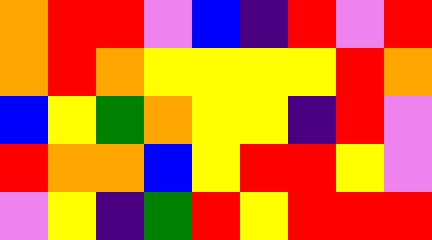[["orange", "red", "red", "violet", "blue", "indigo", "red", "violet", "red"], ["orange", "red", "orange", "yellow", "yellow", "yellow", "yellow", "red", "orange"], ["blue", "yellow", "green", "orange", "yellow", "yellow", "indigo", "red", "violet"], ["red", "orange", "orange", "blue", "yellow", "red", "red", "yellow", "violet"], ["violet", "yellow", "indigo", "green", "red", "yellow", "red", "red", "red"]]